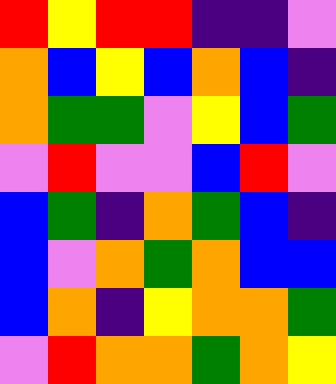[["red", "yellow", "red", "red", "indigo", "indigo", "violet"], ["orange", "blue", "yellow", "blue", "orange", "blue", "indigo"], ["orange", "green", "green", "violet", "yellow", "blue", "green"], ["violet", "red", "violet", "violet", "blue", "red", "violet"], ["blue", "green", "indigo", "orange", "green", "blue", "indigo"], ["blue", "violet", "orange", "green", "orange", "blue", "blue"], ["blue", "orange", "indigo", "yellow", "orange", "orange", "green"], ["violet", "red", "orange", "orange", "green", "orange", "yellow"]]